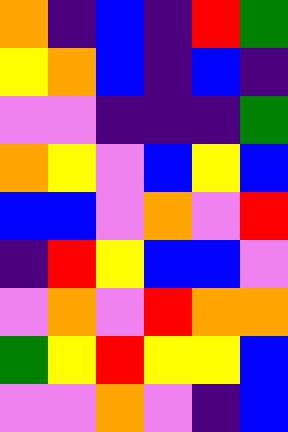[["orange", "indigo", "blue", "indigo", "red", "green"], ["yellow", "orange", "blue", "indigo", "blue", "indigo"], ["violet", "violet", "indigo", "indigo", "indigo", "green"], ["orange", "yellow", "violet", "blue", "yellow", "blue"], ["blue", "blue", "violet", "orange", "violet", "red"], ["indigo", "red", "yellow", "blue", "blue", "violet"], ["violet", "orange", "violet", "red", "orange", "orange"], ["green", "yellow", "red", "yellow", "yellow", "blue"], ["violet", "violet", "orange", "violet", "indigo", "blue"]]